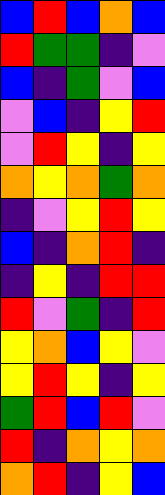[["blue", "red", "blue", "orange", "blue"], ["red", "green", "green", "indigo", "violet"], ["blue", "indigo", "green", "violet", "blue"], ["violet", "blue", "indigo", "yellow", "red"], ["violet", "red", "yellow", "indigo", "yellow"], ["orange", "yellow", "orange", "green", "orange"], ["indigo", "violet", "yellow", "red", "yellow"], ["blue", "indigo", "orange", "red", "indigo"], ["indigo", "yellow", "indigo", "red", "red"], ["red", "violet", "green", "indigo", "red"], ["yellow", "orange", "blue", "yellow", "violet"], ["yellow", "red", "yellow", "indigo", "yellow"], ["green", "red", "blue", "red", "violet"], ["red", "indigo", "orange", "yellow", "orange"], ["orange", "red", "indigo", "yellow", "blue"]]